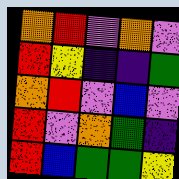[["orange", "red", "violet", "orange", "violet"], ["red", "yellow", "indigo", "indigo", "green"], ["orange", "red", "violet", "blue", "violet"], ["red", "violet", "orange", "green", "indigo"], ["red", "blue", "green", "green", "yellow"]]